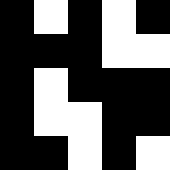[["black", "white", "black", "white", "black"], ["black", "black", "black", "white", "white"], ["black", "white", "black", "black", "black"], ["black", "white", "white", "black", "black"], ["black", "black", "white", "black", "white"]]